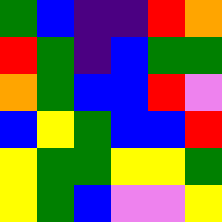[["green", "blue", "indigo", "indigo", "red", "orange"], ["red", "green", "indigo", "blue", "green", "green"], ["orange", "green", "blue", "blue", "red", "violet"], ["blue", "yellow", "green", "blue", "blue", "red"], ["yellow", "green", "green", "yellow", "yellow", "green"], ["yellow", "green", "blue", "violet", "violet", "yellow"]]